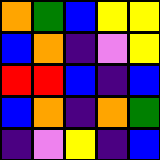[["orange", "green", "blue", "yellow", "yellow"], ["blue", "orange", "indigo", "violet", "yellow"], ["red", "red", "blue", "indigo", "blue"], ["blue", "orange", "indigo", "orange", "green"], ["indigo", "violet", "yellow", "indigo", "blue"]]